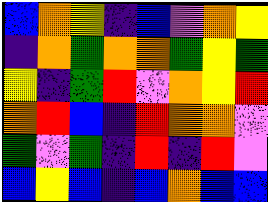[["blue", "orange", "yellow", "indigo", "blue", "violet", "orange", "yellow"], ["indigo", "orange", "green", "orange", "orange", "green", "yellow", "green"], ["yellow", "indigo", "green", "red", "violet", "orange", "yellow", "red"], ["orange", "red", "blue", "indigo", "red", "orange", "orange", "violet"], ["green", "violet", "green", "indigo", "red", "indigo", "red", "violet"], ["blue", "yellow", "blue", "indigo", "blue", "orange", "blue", "blue"]]